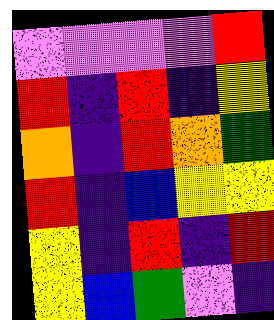[["violet", "violet", "violet", "violet", "red"], ["red", "indigo", "red", "indigo", "yellow"], ["orange", "indigo", "red", "orange", "green"], ["red", "indigo", "blue", "yellow", "yellow"], ["yellow", "indigo", "red", "indigo", "red"], ["yellow", "blue", "green", "violet", "indigo"]]